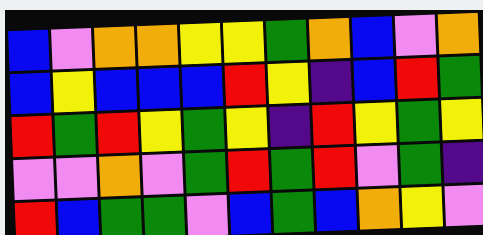[["blue", "violet", "orange", "orange", "yellow", "yellow", "green", "orange", "blue", "violet", "orange"], ["blue", "yellow", "blue", "blue", "blue", "red", "yellow", "indigo", "blue", "red", "green"], ["red", "green", "red", "yellow", "green", "yellow", "indigo", "red", "yellow", "green", "yellow"], ["violet", "violet", "orange", "violet", "green", "red", "green", "red", "violet", "green", "indigo"], ["red", "blue", "green", "green", "violet", "blue", "green", "blue", "orange", "yellow", "violet"]]